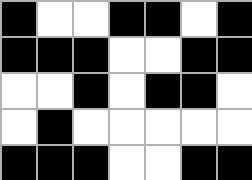[["black", "white", "white", "black", "black", "white", "black"], ["black", "black", "black", "white", "white", "black", "black"], ["white", "white", "black", "white", "black", "black", "white"], ["white", "black", "white", "white", "white", "white", "white"], ["black", "black", "black", "white", "white", "black", "black"]]